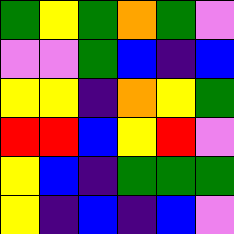[["green", "yellow", "green", "orange", "green", "violet"], ["violet", "violet", "green", "blue", "indigo", "blue"], ["yellow", "yellow", "indigo", "orange", "yellow", "green"], ["red", "red", "blue", "yellow", "red", "violet"], ["yellow", "blue", "indigo", "green", "green", "green"], ["yellow", "indigo", "blue", "indigo", "blue", "violet"]]